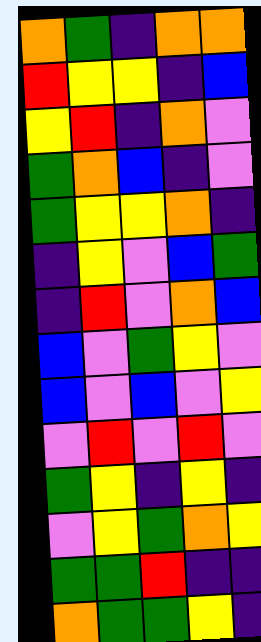[["orange", "green", "indigo", "orange", "orange"], ["red", "yellow", "yellow", "indigo", "blue"], ["yellow", "red", "indigo", "orange", "violet"], ["green", "orange", "blue", "indigo", "violet"], ["green", "yellow", "yellow", "orange", "indigo"], ["indigo", "yellow", "violet", "blue", "green"], ["indigo", "red", "violet", "orange", "blue"], ["blue", "violet", "green", "yellow", "violet"], ["blue", "violet", "blue", "violet", "yellow"], ["violet", "red", "violet", "red", "violet"], ["green", "yellow", "indigo", "yellow", "indigo"], ["violet", "yellow", "green", "orange", "yellow"], ["green", "green", "red", "indigo", "indigo"], ["orange", "green", "green", "yellow", "indigo"]]